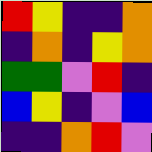[["red", "yellow", "indigo", "indigo", "orange"], ["indigo", "orange", "indigo", "yellow", "orange"], ["green", "green", "violet", "red", "indigo"], ["blue", "yellow", "indigo", "violet", "blue"], ["indigo", "indigo", "orange", "red", "violet"]]